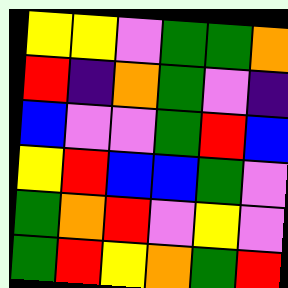[["yellow", "yellow", "violet", "green", "green", "orange"], ["red", "indigo", "orange", "green", "violet", "indigo"], ["blue", "violet", "violet", "green", "red", "blue"], ["yellow", "red", "blue", "blue", "green", "violet"], ["green", "orange", "red", "violet", "yellow", "violet"], ["green", "red", "yellow", "orange", "green", "red"]]